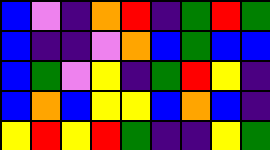[["blue", "violet", "indigo", "orange", "red", "indigo", "green", "red", "green"], ["blue", "indigo", "indigo", "violet", "orange", "blue", "green", "blue", "blue"], ["blue", "green", "violet", "yellow", "indigo", "green", "red", "yellow", "indigo"], ["blue", "orange", "blue", "yellow", "yellow", "blue", "orange", "blue", "indigo"], ["yellow", "red", "yellow", "red", "green", "indigo", "indigo", "yellow", "green"]]